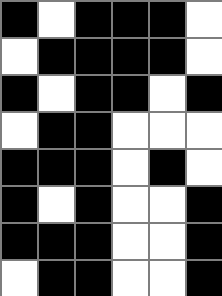[["black", "white", "black", "black", "black", "white"], ["white", "black", "black", "black", "black", "white"], ["black", "white", "black", "black", "white", "black"], ["white", "black", "black", "white", "white", "white"], ["black", "black", "black", "white", "black", "white"], ["black", "white", "black", "white", "white", "black"], ["black", "black", "black", "white", "white", "black"], ["white", "black", "black", "white", "white", "black"]]